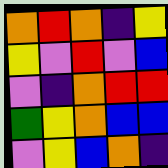[["orange", "red", "orange", "indigo", "yellow"], ["yellow", "violet", "red", "violet", "blue"], ["violet", "indigo", "orange", "red", "red"], ["green", "yellow", "orange", "blue", "blue"], ["violet", "yellow", "blue", "orange", "indigo"]]